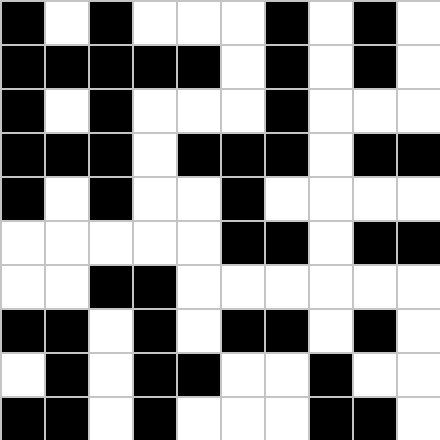[["black", "white", "black", "white", "white", "white", "black", "white", "black", "white"], ["black", "black", "black", "black", "black", "white", "black", "white", "black", "white"], ["black", "white", "black", "white", "white", "white", "black", "white", "white", "white"], ["black", "black", "black", "white", "black", "black", "black", "white", "black", "black"], ["black", "white", "black", "white", "white", "black", "white", "white", "white", "white"], ["white", "white", "white", "white", "white", "black", "black", "white", "black", "black"], ["white", "white", "black", "black", "white", "white", "white", "white", "white", "white"], ["black", "black", "white", "black", "white", "black", "black", "white", "black", "white"], ["white", "black", "white", "black", "black", "white", "white", "black", "white", "white"], ["black", "black", "white", "black", "white", "white", "white", "black", "black", "white"]]